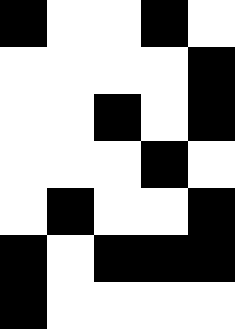[["black", "white", "white", "black", "white"], ["white", "white", "white", "white", "black"], ["white", "white", "black", "white", "black"], ["white", "white", "white", "black", "white"], ["white", "black", "white", "white", "black"], ["black", "white", "black", "black", "black"], ["black", "white", "white", "white", "white"]]